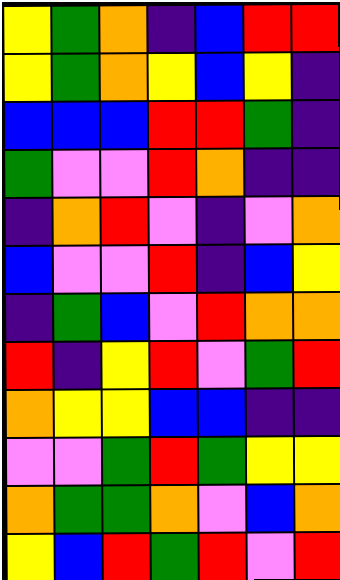[["yellow", "green", "orange", "indigo", "blue", "red", "red"], ["yellow", "green", "orange", "yellow", "blue", "yellow", "indigo"], ["blue", "blue", "blue", "red", "red", "green", "indigo"], ["green", "violet", "violet", "red", "orange", "indigo", "indigo"], ["indigo", "orange", "red", "violet", "indigo", "violet", "orange"], ["blue", "violet", "violet", "red", "indigo", "blue", "yellow"], ["indigo", "green", "blue", "violet", "red", "orange", "orange"], ["red", "indigo", "yellow", "red", "violet", "green", "red"], ["orange", "yellow", "yellow", "blue", "blue", "indigo", "indigo"], ["violet", "violet", "green", "red", "green", "yellow", "yellow"], ["orange", "green", "green", "orange", "violet", "blue", "orange"], ["yellow", "blue", "red", "green", "red", "violet", "red"]]